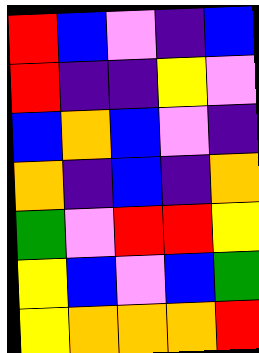[["red", "blue", "violet", "indigo", "blue"], ["red", "indigo", "indigo", "yellow", "violet"], ["blue", "orange", "blue", "violet", "indigo"], ["orange", "indigo", "blue", "indigo", "orange"], ["green", "violet", "red", "red", "yellow"], ["yellow", "blue", "violet", "blue", "green"], ["yellow", "orange", "orange", "orange", "red"]]